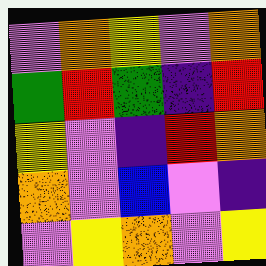[["violet", "orange", "yellow", "violet", "orange"], ["green", "red", "green", "indigo", "red"], ["yellow", "violet", "indigo", "red", "orange"], ["orange", "violet", "blue", "violet", "indigo"], ["violet", "yellow", "orange", "violet", "yellow"]]